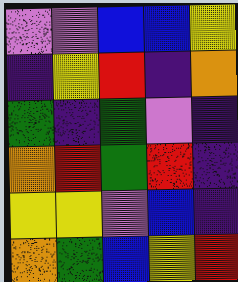[["violet", "violet", "blue", "blue", "yellow"], ["indigo", "yellow", "red", "indigo", "orange"], ["green", "indigo", "green", "violet", "indigo"], ["orange", "red", "green", "red", "indigo"], ["yellow", "yellow", "violet", "blue", "indigo"], ["orange", "green", "blue", "yellow", "red"]]